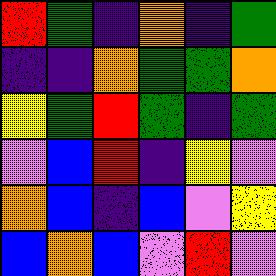[["red", "green", "indigo", "orange", "indigo", "green"], ["indigo", "indigo", "orange", "green", "green", "orange"], ["yellow", "green", "red", "green", "indigo", "green"], ["violet", "blue", "red", "indigo", "yellow", "violet"], ["orange", "blue", "indigo", "blue", "violet", "yellow"], ["blue", "orange", "blue", "violet", "red", "violet"]]